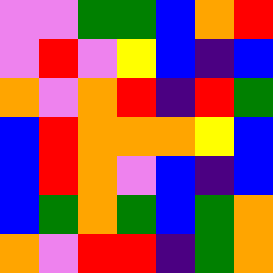[["violet", "violet", "green", "green", "blue", "orange", "red"], ["violet", "red", "violet", "yellow", "blue", "indigo", "blue"], ["orange", "violet", "orange", "red", "indigo", "red", "green"], ["blue", "red", "orange", "orange", "orange", "yellow", "blue"], ["blue", "red", "orange", "violet", "blue", "indigo", "blue"], ["blue", "green", "orange", "green", "blue", "green", "orange"], ["orange", "violet", "red", "red", "indigo", "green", "orange"]]